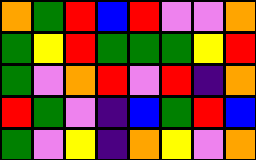[["orange", "green", "red", "blue", "red", "violet", "violet", "orange"], ["green", "yellow", "red", "green", "green", "green", "yellow", "red"], ["green", "violet", "orange", "red", "violet", "red", "indigo", "orange"], ["red", "green", "violet", "indigo", "blue", "green", "red", "blue"], ["green", "violet", "yellow", "indigo", "orange", "yellow", "violet", "orange"]]